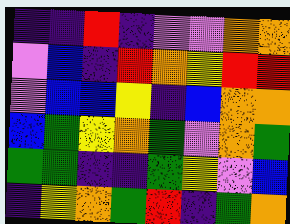[["indigo", "indigo", "red", "indigo", "violet", "violet", "orange", "orange"], ["violet", "blue", "indigo", "red", "orange", "yellow", "red", "red"], ["violet", "blue", "blue", "yellow", "indigo", "blue", "orange", "orange"], ["blue", "green", "yellow", "orange", "green", "violet", "orange", "green"], ["green", "green", "indigo", "indigo", "green", "yellow", "violet", "blue"], ["indigo", "yellow", "orange", "green", "red", "indigo", "green", "orange"]]